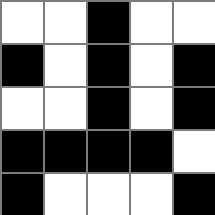[["white", "white", "black", "white", "white"], ["black", "white", "black", "white", "black"], ["white", "white", "black", "white", "black"], ["black", "black", "black", "black", "white"], ["black", "white", "white", "white", "black"]]